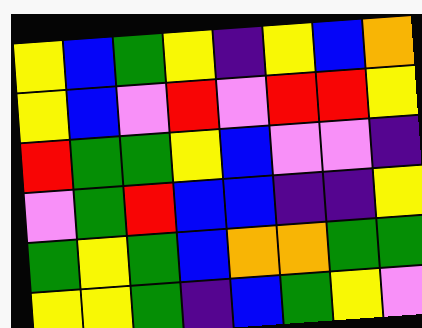[["yellow", "blue", "green", "yellow", "indigo", "yellow", "blue", "orange"], ["yellow", "blue", "violet", "red", "violet", "red", "red", "yellow"], ["red", "green", "green", "yellow", "blue", "violet", "violet", "indigo"], ["violet", "green", "red", "blue", "blue", "indigo", "indigo", "yellow"], ["green", "yellow", "green", "blue", "orange", "orange", "green", "green"], ["yellow", "yellow", "green", "indigo", "blue", "green", "yellow", "violet"]]